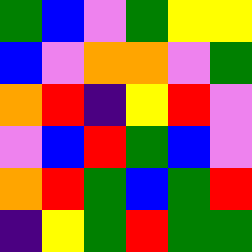[["green", "blue", "violet", "green", "yellow", "yellow"], ["blue", "violet", "orange", "orange", "violet", "green"], ["orange", "red", "indigo", "yellow", "red", "violet"], ["violet", "blue", "red", "green", "blue", "violet"], ["orange", "red", "green", "blue", "green", "red"], ["indigo", "yellow", "green", "red", "green", "green"]]